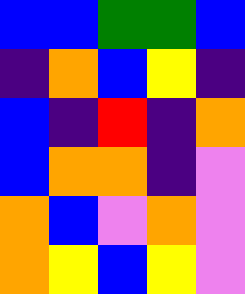[["blue", "blue", "green", "green", "blue"], ["indigo", "orange", "blue", "yellow", "indigo"], ["blue", "indigo", "red", "indigo", "orange"], ["blue", "orange", "orange", "indigo", "violet"], ["orange", "blue", "violet", "orange", "violet"], ["orange", "yellow", "blue", "yellow", "violet"]]